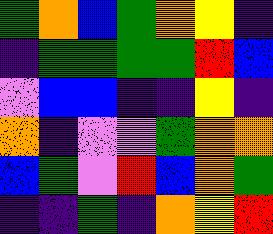[["green", "orange", "blue", "green", "orange", "yellow", "indigo"], ["indigo", "green", "green", "green", "green", "red", "blue"], ["violet", "blue", "blue", "indigo", "indigo", "yellow", "indigo"], ["orange", "indigo", "violet", "violet", "green", "orange", "orange"], ["blue", "green", "violet", "red", "blue", "orange", "green"], ["indigo", "indigo", "green", "indigo", "orange", "yellow", "red"]]